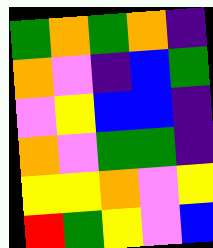[["green", "orange", "green", "orange", "indigo"], ["orange", "violet", "indigo", "blue", "green"], ["violet", "yellow", "blue", "blue", "indigo"], ["orange", "violet", "green", "green", "indigo"], ["yellow", "yellow", "orange", "violet", "yellow"], ["red", "green", "yellow", "violet", "blue"]]